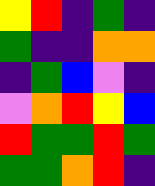[["yellow", "red", "indigo", "green", "indigo"], ["green", "indigo", "indigo", "orange", "orange"], ["indigo", "green", "blue", "violet", "indigo"], ["violet", "orange", "red", "yellow", "blue"], ["red", "green", "green", "red", "green"], ["green", "green", "orange", "red", "indigo"]]